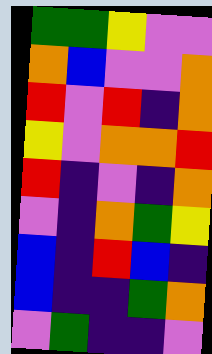[["green", "green", "yellow", "violet", "violet"], ["orange", "blue", "violet", "violet", "orange"], ["red", "violet", "red", "indigo", "orange"], ["yellow", "violet", "orange", "orange", "red"], ["red", "indigo", "violet", "indigo", "orange"], ["violet", "indigo", "orange", "green", "yellow"], ["blue", "indigo", "red", "blue", "indigo"], ["blue", "indigo", "indigo", "green", "orange"], ["violet", "green", "indigo", "indigo", "violet"]]